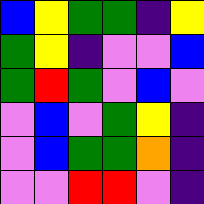[["blue", "yellow", "green", "green", "indigo", "yellow"], ["green", "yellow", "indigo", "violet", "violet", "blue"], ["green", "red", "green", "violet", "blue", "violet"], ["violet", "blue", "violet", "green", "yellow", "indigo"], ["violet", "blue", "green", "green", "orange", "indigo"], ["violet", "violet", "red", "red", "violet", "indigo"]]